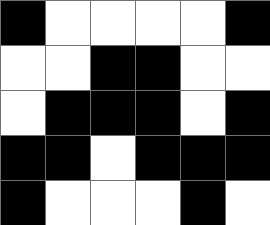[["black", "white", "white", "white", "white", "black"], ["white", "white", "black", "black", "white", "white"], ["white", "black", "black", "black", "white", "black"], ["black", "black", "white", "black", "black", "black"], ["black", "white", "white", "white", "black", "white"]]